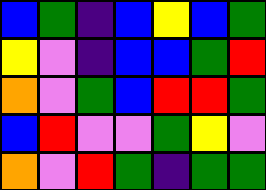[["blue", "green", "indigo", "blue", "yellow", "blue", "green"], ["yellow", "violet", "indigo", "blue", "blue", "green", "red"], ["orange", "violet", "green", "blue", "red", "red", "green"], ["blue", "red", "violet", "violet", "green", "yellow", "violet"], ["orange", "violet", "red", "green", "indigo", "green", "green"]]